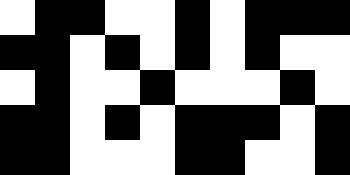[["white", "black", "black", "white", "white", "black", "white", "black", "black", "black"], ["black", "black", "white", "black", "white", "black", "white", "black", "white", "white"], ["white", "black", "white", "white", "black", "white", "white", "white", "black", "white"], ["black", "black", "white", "black", "white", "black", "black", "black", "white", "black"], ["black", "black", "white", "white", "white", "black", "black", "white", "white", "black"]]